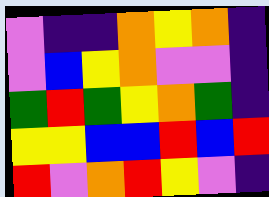[["violet", "indigo", "indigo", "orange", "yellow", "orange", "indigo"], ["violet", "blue", "yellow", "orange", "violet", "violet", "indigo"], ["green", "red", "green", "yellow", "orange", "green", "indigo"], ["yellow", "yellow", "blue", "blue", "red", "blue", "red"], ["red", "violet", "orange", "red", "yellow", "violet", "indigo"]]